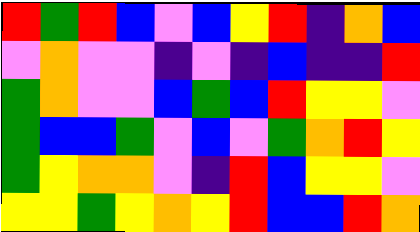[["red", "green", "red", "blue", "violet", "blue", "yellow", "red", "indigo", "orange", "blue"], ["violet", "orange", "violet", "violet", "indigo", "violet", "indigo", "blue", "indigo", "indigo", "red"], ["green", "orange", "violet", "violet", "blue", "green", "blue", "red", "yellow", "yellow", "violet"], ["green", "blue", "blue", "green", "violet", "blue", "violet", "green", "orange", "red", "yellow"], ["green", "yellow", "orange", "orange", "violet", "indigo", "red", "blue", "yellow", "yellow", "violet"], ["yellow", "yellow", "green", "yellow", "orange", "yellow", "red", "blue", "blue", "red", "orange"]]